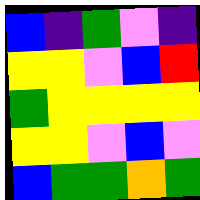[["blue", "indigo", "green", "violet", "indigo"], ["yellow", "yellow", "violet", "blue", "red"], ["green", "yellow", "yellow", "yellow", "yellow"], ["yellow", "yellow", "violet", "blue", "violet"], ["blue", "green", "green", "orange", "green"]]